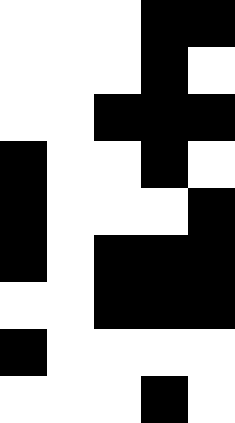[["white", "white", "white", "black", "black"], ["white", "white", "white", "black", "white"], ["white", "white", "black", "black", "black"], ["black", "white", "white", "black", "white"], ["black", "white", "white", "white", "black"], ["black", "white", "black", "black", "black"], ["white", "white", "black", "black", "black"], ["black", "white", "white", "white", "white"], ["white", "white", "white", "black", "white"]]